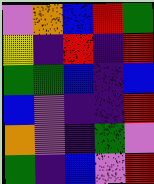[["violet", "orange", "blue", "red", "green"], ["yellow", "indigo", "red", "indigo", "red"], ["green", "green", "blue", "indigo", "blue"], ["blue", "violet", "indigo", "indigo", "red"], ["orange", "violet", "indigo", "green", "violet"], ["green", "indigo", "blue", "violet", "red"]]